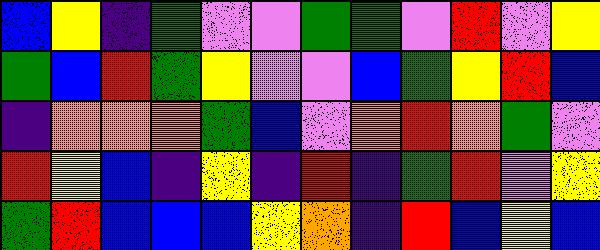[["blue", "yellow", "indigo", "green", "violet", "violet", "green", "green", "violet", "red", "violet", "yellow"], ["green", "blue", "red", "green", "yellow", "violet", "violet", "blue", "green", "yellow", "red", "blue"], ["indigo", "orange", "orange", "orange", "green", "blue", "violet", "orange", "red", "orange", "green", "violet"], ["red", "yellow", "blue", "indigo", "yellow", "indigo", "red", "indigo", "green", "red", "violet", "yellow"], ["green", "red", "blue", "blue", "blue", "yellow", "orange", "indigo", "red", "blue", "yellow", "blue"]]